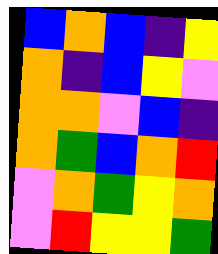[["blue", "orange", "blue", "indigo", "yellow"], ["orange", "indigo", "blue", "yellow", "violet"], ["orange", "orange", "violet", "blue", "indigo"], ["orange", "green", "blue", "orange", "red"], ["violet", "orange", "green", "yellow", "orange"], ["violet", "red", "yellow", "yellow", "green"]]